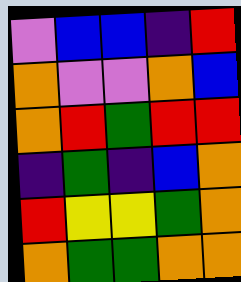[["violet", "blue", "blue", "indigo", "red"], ["orange", "violet", "violet", "orange", "blue"], ["orange", "red", "green", "red", "red"], ["indigo", "green", "indigo", "blue", "orange"], ["red", "yellow", "yellow", "green", "orange"], ["orange", "green", "green", "orange", "orange"]]